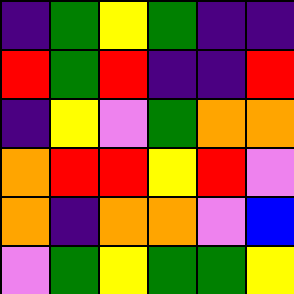[["indigo", "green", "yellow", "green", "indigo", "indigo"], ["red", "green", "red", "indigo", "indigo", "red"], ["indigo", "yellow", "violet", "green", "orange", "orange"], ["orange", "red", "red", "yellow", "red", "violet"], ["orange", "indigo", "orange", "orange", "violet", "blue"], ["violet", "green", "yellow", "green", "green", "yellow"]]